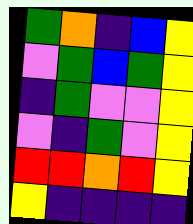[["green", "orange", "indigo", "blue", "yellow"], ["violet", "green", "blue", "green", "yellow"], ["indigo", "green", "violet", "violet", "yellow"], ["violet", "indigo", "green", "violet", "yellow"], ["red", "red", "orange", "red", "yellow"], ["yellow", "indigo", "indigo", "indigo", "indigo"]]